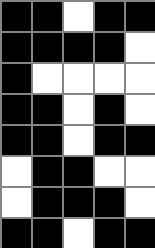[["black", "black", "white", "black", "black"], ["black", "black", "black", "black", "white"], ["black", "white", "white", "white", "white"], ["black", "black", "white", "black", "white"], ["black", "black", "white", "black", "black"], ["white", "black", "black", "white", "white"], ["white", "black", "black", "black", "white"], ["black", "black", "white", "black", "black"]]